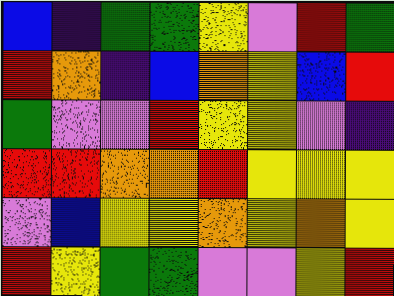[["blue", "indigo", "green", "green", "yellow", "violet", "red", "green"], ["red", "orange", "indigo", "blue", "orange", "yellow", "blue", "red"], ["green", "violet", "violet", "red", "yellow", "yellow", "violet", "indigo"], ["red", "red", "orange", "orange", "red", "yellow", "yellow", "yellow"], ["violet", "blue", "yellow", "yellow", "orange", "yellow", "orange", "yellow"], ["red", "yellow", "green", "green", "violet", "violet", "yellow", "red"]]